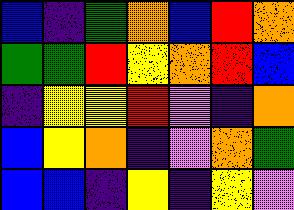[["blue", "indigo", "green", "orange", "blue", "red", "orange"], ["green", "green", "red", "yellow", "orange", "red", "blue"], ["indigo", "yellow", "yellow", "red", "violet", "indigo", "orange"], ["blue", "yellow", "orange", "indigo", "violet", "orange", "green"], ["blue", "blue", "indigo", "yellow", "indigo", "yellow", "violet"]]